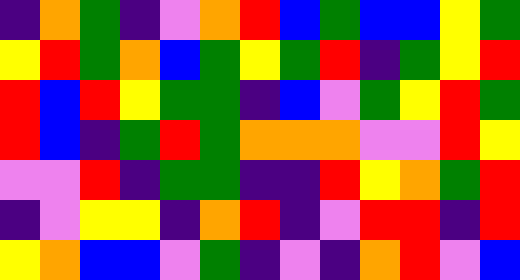[["indigo", "orange", "green", "indigo", "violet", "orange", "red", "blue", "green", "blue", "blue", "yellow", "green"], ["yellow", "red", "green", "orange", "blue", "green", "yellow", "green", "red", "indigo", "green", "yellow", "red"], ["red", "blue", "red", "yellow", "green", "green", "indigo", "blue", "violet", "green", "yellow", "red", "green"], ["red", "blue", "indigo", "green", "red", "green", "orange", "orange", "orange", "violet", "violet", "red", "yellow"], ["violet", "violet", "red", "indigo", "green", "green", "indigo", "indigo", "red", "yellow", "orange", "green", "red"], ["indigo", "violet", "yellow", "yellow", "indigo", "orange", "red", "indigo", "violet", "red", "red", "indigo", "red"], ["yellow", "orange", "blue", "blue", "violet", "green", "indigo", "violet", "indigo", "orange", "red", "violet", "blue"]]